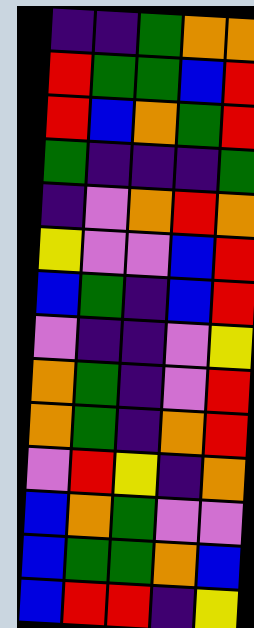[["indigo", "indigo", "green", "orange", "orange"], ["red", "green", "green", "blue", "red"], ["red", "blue", "orange", "green", "red"], ["green", "indigo", "indigo", "indigo", "green"], ["indigo", "violet", "orange", "red", "orange"], ["yellow", "violet", "violet", "blue", "red"], ["blue", "green", "indigo", "blue", "red"], ["violet", "indigo", "indigo", "violet", "yellow"], ["orange", "green", "indigo", "violet", "red"], ["orange", "green", "indigo", "orange", "red"], ["violet", "red", "yellow", "indigo", "orange"], ["blue", "orange", "green", "violet", "violet"], ["blue", "green", "green", "orange", "blue"], ["blue", "red", "red", "indigo", "yellow"]]